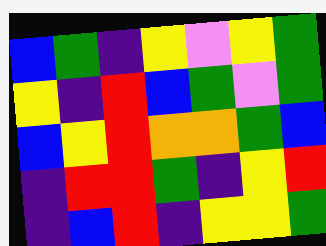[["blue", "green", "indigo", "yellow", "violet", "yellow", "green"], ["yellow", "indigo", "red", "blue", "green", "violet", "green"], ["blue", "yellow", "red", "orange", "orange", "green", "blue"], ["indigo", "red", "red", "green", "indigo", "yellow", "red"], ["indigo", "blue", "red", "indigo", "yellow", "yellow", "green"]]